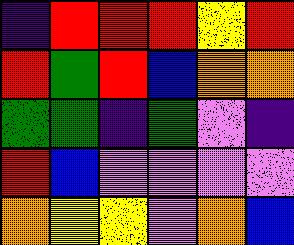[["indigo", "red", "red", "red", "yellow", "red"], ["red", "green", "red", "blue", "orange", "orange"], ["green", "green", "indigo", "green", "violet", "indigo"], ["red", "blue", "violet", "violet", "violet", "violet"], ["orange", "yellow", "yellow", "violet", "orange", "blue"]]